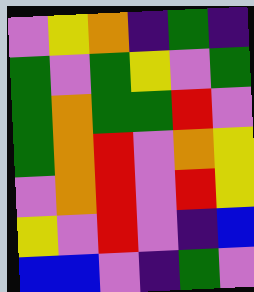[["violet", "yellow", "orange", "indigo", "green", "indigo"], ["green", "violet", "green", "yellow", "violet", "green"], ["green", "orange", "green", "green", "red", "violet"], ["green", "orange", "red", "violet", "orange", "yellow"], ["violet", "orange", "red", "violet", "red", "yellow"], ["yellow", "violet", "red", "violet", "indigo", "blue"], ["blue", "blue", "violet", "indigo", "green", "violet"]]